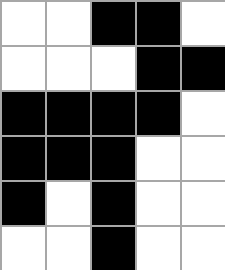[["white", "white", "black", "black", "white"], ["white", "white", "white", "black", "black"], ["black", "black", "black", "black", "white"], ["black", "black", "black", "white", "white"], ["black", "white", "black", "white", "white"], ["white", "white", "black", "white", "white"]]